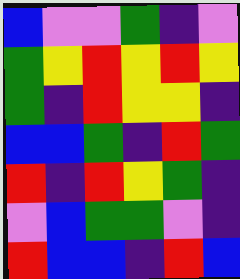[["blue", "violet", "violet", "green", "indigo", "violet"], ["green", "yellow", "red", "yellow", "red", "yellow"], ["green", "indigo", "red", "yellow", "yellow", "indigo"], ["blue", "blue", "green", "indigo", "red", "green"], ["red", "indigo", "red", "yellow", "green", "indigo"], ["violet", "blue", "green", "green", "violet", "indigo"], ["red", "blue", "blue", "indigo", "red", "blue"]]